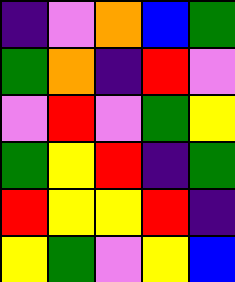[["indigo", "violet", "orange", "blue", "green"], ["green", "orange", "indigo", "red", "violet"], ["violet", "red", "violet", "green", "yellow"], ["green", "yellow", "red", "indigo", "green"], ["red", "yellow", "yellow", "red", "indigo"], ["yellow", "green", "violet", "yellow", "blue"]]